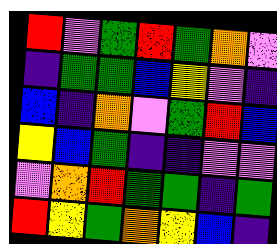[["red", "violet", "green", "red", "green", "orange", "violet"], ["indigo", "green", "green", "blue", "yellow", "violet", "indigo"], ["blue", "indigo", "orange", "violet", "green", "red", "blue"], ["yellow", "blue", "green", "indigo", "indigo", "violet", "violet"], ["violet", "orange", "red", "green", "green", "indigo", "green"], ["red", "yellow", "green", "orange", "yellow", "blue", "indigo"]]